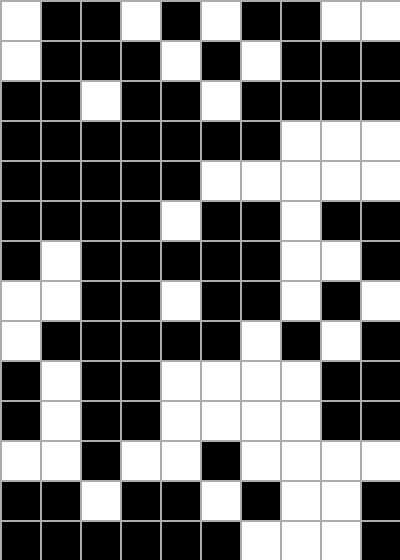[["white", "black", "black", "white", "black", "white", "black", "black", "white", "white"], ["white", "black", "black", "black", "white", "black", "white", "black", "black", "black"], ["black", "black", "white", "black", "black", "white", "black", "black", "black", "black"], ["black", "black", "black", "black", "black", "black", "black", "white", "white", "white"], ["black", "black", "black", "black", "black", "white", "white", "white", "white", "white"], ["black", "black", "black", "black", "white", "black", "black", "white", "black", "black"], ["black", "white", "black", "black", "black", "black", "black", "white", "white", "black"], ["white", "white", "black", "black", "white", "black", "black", "white", "black", "white"], ["white", "black", "black", "black", "black", "black", "white", "black", "white", "black"], ["black", "white", "black", "black", "white", "white", "white", "white", "black", "black"], ["black", "white", "black", "black", "white", "white", "white", "white", "black", "black"], ["white", "white", "black", "white", "white", "black", "white", "white", "white", "white"], ["black", "black", "white", "black", "black", "white", "black", "white", "white", "black"], ["black", "black", "black", "black", "black", "black", "white", "white", "white", "black"]]